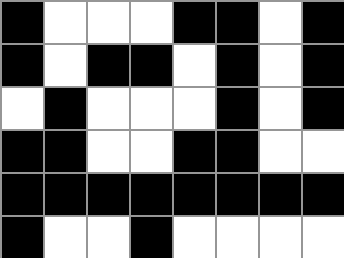[["black", "white", "white", "white", "black", "black", "white", "black"], ["black", "white", "black", "black", "white", "black", "white", "black"], ["white", "black", "white", "white", "white", "black", "white", "black"], ["black", "black", "white", "white", "black", "black", "white", "white"], ["black", "black", "black", "black", "black", "black", "black", "black"], ["black", "white", "white", "black", "white", "white", "white", "white"]]